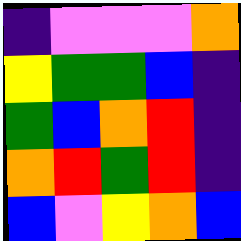[["indigo", "violet", "violet", "violet", "orange"], ["yellow", "green", "green", "blue", "indigo"], ["green", "blue", "orange", "red", "indigo"], ["orange", "red", "green", "red", "indigo"], ["blue", "violet", "yellow", "orange", "blue"]]